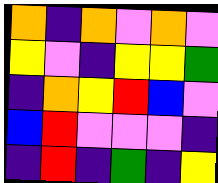[["orange", "indigo", "orange", "violet", "orange", "violet"], ["yellow", "violet", "indigo", "yellow", "yellow", "green"], ["indigo", "orange", "yellow", "red", "blue", "violet"], ["blue", "red", "violet", "violet", "violet", "indigo"], ["indigo", "red", "indigo", "green", "indigo", "yellow"]]